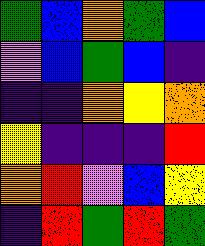[["green", "blue", "orange", "green", "blue"], ["violet", "blue", "green", "blue", "indigo"], ["indigo", "indigo", "orange", "yellow", "orange"], ["yellow", "indigo", "indigo", "indigo", "red"], ["orange", "red", "violet", "blue", "yellow"], ["indigo", "red", "green", "red", "green"]]